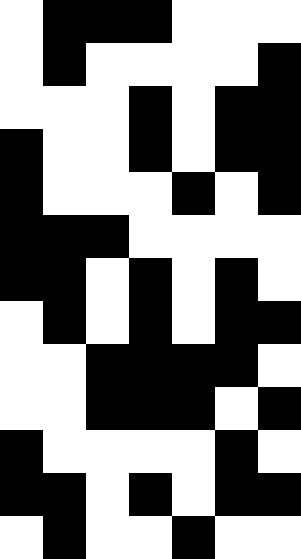[["white", "black", "black", "black", "white", "white", "white"], ["white", "black", "white", "white", "white", "white", "black"], ["white", "white", "white", "black", "white", "black", "black"], ["black", "white", "white", "black", "white", "black", "black"], ["black", "white", "white", "white", "black", "white", "black"], ["black", "black", "black", "white", "white", "white", "white"], ["black", "black", "white", "black", "white", "black", "white"], ["white", "black", "white", "black", "white", "black", "black"], ["white", "white", "black", "black", "black", "black", "white"], ["white", "white", "black", "black", "black", "white", "black"], ["black", "white", "white", "white", "white", "black", "white"], ["black", "black", "white", "black", "white", "black", "black"], ["white", "black", "white", "white", "black", "white", "white"]]